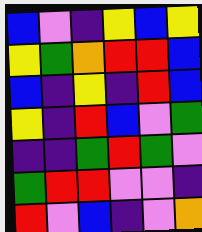[["blue", "violet", "indigo", "yellow", "blue", "yellow"], ["yellow", "green", "orange", "red", "red", "blue"], ["blue", "indigo", "yellow", "indigo", "red", "blue"], ["yellow", "indigo", "red", "blue", "violet", "green"], ["indigo", "indigo", "green", "red", "green", "violet"], ["green", "red", "red", "violet", "violet", "indigo"], ["red", "violet", "blue", "indigo", "violet", "orange"]]